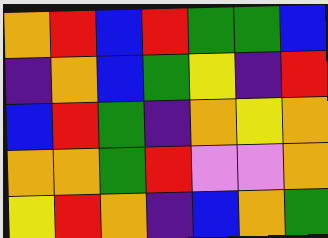[["orange", "red", "blue", "red", "green", "green", "blue"], ["indigo", "orange", "blue", "green", "yellow", "indigo", "red"], ["blue", "red", "green", "indigo", "orange", "yellow", "orange"], ["orange", "orange", "green", "red", "violet", "violet", "orange"], ["yellow", "red", "orange", "indigo", "blue", "orange", "green"]]